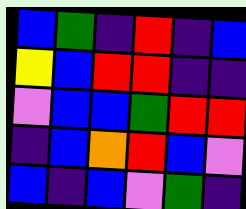[["blue", "green", "indigo", "red", "indigo", "blue"], ["yellow", "blue", "red", "red", "indigo", "indigo"], ["violet", "blue", "blue", "green", "red", "red"], ["indigo", "blue", "orange", "red", "blue", "violet"], ["blue", "indigo", "blue", "violet", "green", "indigo"]]